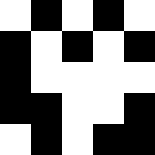[["white", "black", "white", "black", "white"], ["black", "white", "black", "white", "black"], ["black", "white", "white", "white", "white"], ["black", "black", "white", "white", "black"], ["white", "black", "white", "black", "black"]]